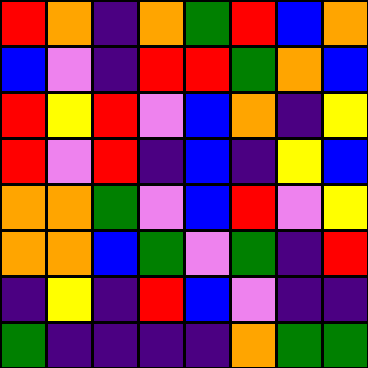[["red", "orange", "indigo", "orange", "green", "red", "blue", "orange"], ["blue", "violet", "indigo", "red", "red", "green", "orange", "blue"], ["red", "yellow", "red", "violet", "blue", "orange", "indigo", "yellow"], ["red", "violet", "red", "indigo", "blue", "indigo", "yellow", "blue"], ["orange", "orange", "green", "violet", "blue", "red", "violet", "yellow"], ["orange", "orange", "blue", "green", "violet", "green", "indigo", "red"], ["indigo", "yellow", "indigo", "red", "blue", "violet", "indigo", "indigo"], ["green", "indigo", "indigo", "indigo", "indigo", "orange", "green", "green"]]